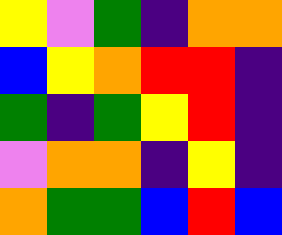[["yellow", "violet", "green", "indigo", "orange", "orange"], ["blue", "yellow", "orange", "red", "red", "indigo"], ["green", "indigo", "green", "yellow", "red", "indigo"], ["violet", "orange", "orange", "indigo", "yellow", "indigo"], ["orange", "green", "green", "blue", "red", "blue"]]